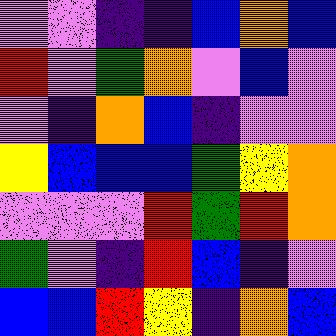[["violet", "violet", "indigo", "indigo", "blue", "orange", "blue"], ["red", "violet", "green", "orange", "violet", "blue", "violet"], ["violet", "indigo", "orange", "blue", "indigo", "violet", "violet"], ["yellow", "blue", "blue", "blue", "green", "yellow", "orange"], ["violet", "violet", "violet", "red", "green", "red", "orange"], ["green", "violet", "indigo", "red", "blue", "indigo", "violet"], ["blue", "blue", "red", "yellow", "indigo", "orange", "blue"]]